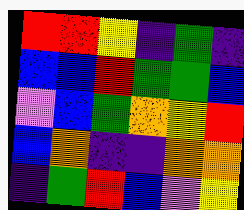[["red", "red", "yellow", "indigo", "green", "indigo"], ["blue", "blue", "red", "green", "green", "blue"], ["violet", "blue", "green", "orange", "yellow", "red"], ["blue", "orange", "indigo", "indigo", "orange", "orange"], ["indigo", "green", "red", "blue", "violet", "yellow"]]